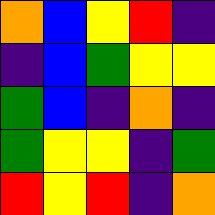[["orange", "blue", "yellow", "red", "indigo"], ["indigo", "blue", "green", "yellow", "yellow"], ["green", "blue", "indigo", "orange", "indigo"], ["green", "yellow", "yellow", "indigo", "green"], ["red", "yellow", "red", "indigo", "orange"]]